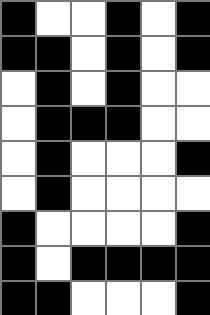[["black", "white", "white", "black", "white", "black"], ["black", "black", "white", "black", "white", "black"], ["white", "black", "white", "black", "white", "white"], ["white", "black", "black", "black", "white", "white"], ["white", "black", "white", "white", "white", "black"], ["white", "black", "white", "white", "white", "white"], ["black", "white", "white", "white", "white", "black"], ["black", "white", "black", "black", "black", "black"], ["black", "black", "white", "white", "white", "black"]]